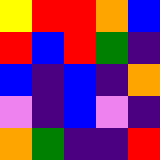[["yellow", "red", "red", "orange", "blue"], ["red", "blue", "red", "green", "indigo"], ["blue", "indigo", "blue", "indigo", "orange"], ["violet", "indigo", "blue", "violet", "indigo"], ["orange", "green", "indigo", "indigo", "red"]]